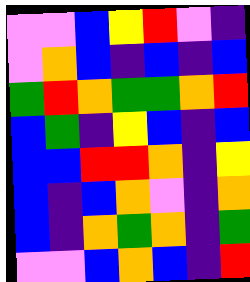[["violet", "violet", "blue", "yellow", "red", "violet", "indigo"], ["violet", "orange", "blue", "indigo", "blue", "indigo", "blue"], ["green", "red", "orange", "green", "green", "orange", "red"], ["blue", "green", "indigo", "yellow", "blue", "indigo", "blue"], ["blue", "blue", "red", "red", "orange", "indigo", "yellow"], ["blue", "indigo", "blue", "orange", "violet", "indigo", "orange"], ["blue", "indigo", "orange", "green", "orange", "indigo", "green"], ["violet", "violet", "blue", "orange", "blue", "indigo", "red"]]